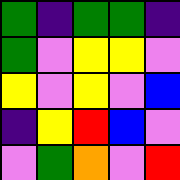[["green", "indigo", "green", "green", "indigo"], ["green", "violet", "yellow", "yellow", "violet"], ["yellow", "violet", "yellow", "violet", "blue"], ["indigo", "yellow", "red", "blue", "violet"], ["violet", "green", "orange", "violet", "red"]]